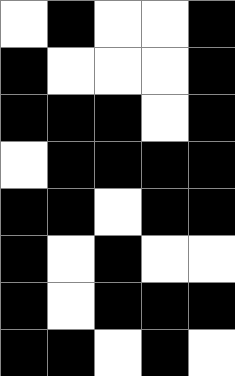[["white", "black", "white", "white", "black"], ["black", "white", "white", "white", "black"], ["black", "black", "black", "white", "black"], ["white", "black", "black", "black", "black"], ["black", "black", "white", "black", "black"], ["black", "white", "black", "white", "white"], ["black", "white", "black", "black", "black"], ["black", "black", "white", "black", "white"]]